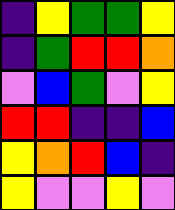[["indigo", "yellow", "green", "green", "yellow"], ["indigo", "green", "red", "red", "orange"], ["violet", "blue", "green", "violet", "yellow"], ["red", "red", "indigo", "indigo", "blue"], ["yellow", "orange", "red", "blue", "indigo"], ["yellow", "violet", "violet", "yellow", "violet"]]